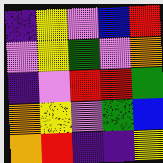[["indigo", "yellow", "violet", "blue", "red"], ["violet", "yellow", "green", "violet", "orange"], ["indigo", "violet", "red", "red", "green"], ["orange", "yellow", "violet", "green", "blue"], ["orange", "red", "indigo", "indigo", "yellow"]]